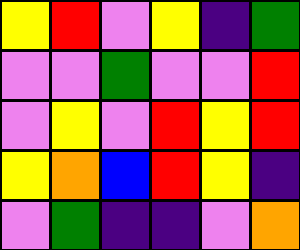[["yellow", "red", "violet", "yellow", "indigo", "green"], ["violet", "violet", "green", "violet", "violet", "red"], ["violet", "yellow", "violet", "red", "yellow", "red"], ["yellow", "orange", "blue", "red", "yellow", "indigo"], ["violet", "green", "indigo", "indigo", "violet", "orange"]]